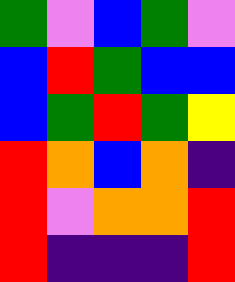[["green", "violet", "blue", "green", "violet"], ["blue", "red", "green", "blue", "blue"], ["blue", "green", "red", "green", "yellow"], ["red", "orange", "blue", "orange", "indigo"], ["red", "violet", "orange", "orange", "red"], ["red", "indigo", "indigo", "indigo", "red"]]